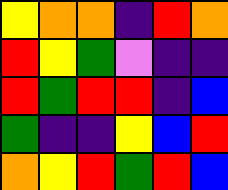[["yellow", "orange", "orange", "indigo", "red", "orange"], ["red", "yellow", "green", "violet", "indigo", "indigo"], ["red", "green", "red", "red", "indigo", "blue"], ["green", "indigo", "indigo", "yellow", "blue", "red"], ["orange", "yellow", "red", "green", "red", "blue"]]